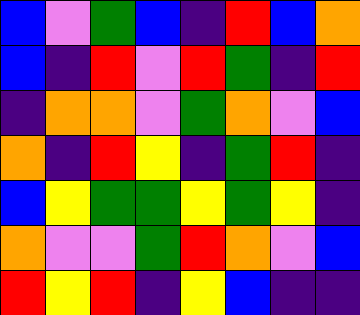[["blue", "violet", "green", "blue", "indigo", "red", "blue", "orange"], ["blue", "indigo", "red", "violet", "red", "green", "indigo", "red"], ["indigo", "orange", "orange", "violet", "green", "orange", "violet", "blue"], ["orange", "indigo", "red", "yellow", "indigo", "green", "red", "indigo"], ["blue", "yellow", "green", "green", "yellow", "green", "yellow", "indigo"], ["orange", "violet", "violet", "green", "red", "orange", "violet", "blue"], ["red", "yellow", "red", "indigo", "yellow", "blue", "indigo", "indigo"]]